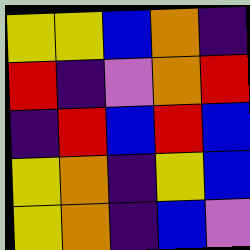[["yellow", "yellow", "blue", "orange", "indigo"], ["red", "indigo", "violet", "orange", "red"], ["indigo", "red", "blue", "red", "blue"], ["yellow", "orange", "indigo", "yellow", "blue"], ["yellow", "orange", "indigo", "blue", "violet"]]